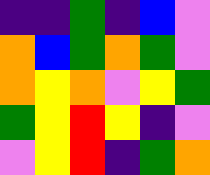[["indigo", "indigo", "green", "indigo", "blue", "violet"], ["orange", "blue", "green", "orange", "green", "violet"], ["orange", "yellow", "orange", "violet", "yellow", "green"], ["green", "yellow", "red", "yellow", "indigo", "violet"], ["violet", "yellow", "red", "indigo", "green", "orange"]]